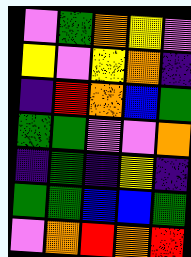[["violet", "green", "orange", "yellow", "violet"], ["yellow", "violet", "yellow", "orange", "indigo"], ["indigo", "red", "orange", "blue", "green"], ["green", "green", "violet", "violet", "orange"], ["indigo", "green", "indigo", "yellow", "indigo"], ["green", "green", "blue", "blue", "green"], ["violet", "orange", "red", "orange", "red"]]